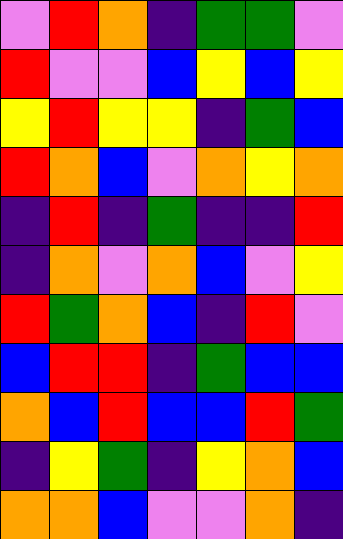[["violet", "red", "orange", "indigo", "green", "green", "violet"], ["red", "violet", "violet", "blue", "yellow", "blue", "yellow"], ["yellow", "red", "yellow", "yellow", "indigo", "green", "blue"], ["red", "orange", "blue", "violet", "orange", "yellow", "orange"], ["indigo", "red", "indigo", "green", "indigo", "indigo", "red"], ["indigo", "orange", "violet", "orange", "blue", "violet", "yellow"], ["red", "green", "orange", "blue", "indigo", "red", "violet"], ["blue", "red", "red", "indigo", "green", "blue", "blue"], ["orange", "blue", "red", "blue", "blue", "red", "green"], ["indigo", "yellow", "green", "indigo", "yellow", "orange", "blue"], ["orange", "orange", "blue", "violet", "violet", "orange", "indigo"]]